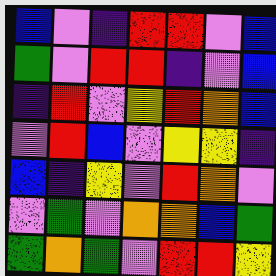[["blue", "violet", "indigo", "red", "red", "violet", "blue"], ["green", "violet", "red", "red", "indigo", "violet", "blue"], ["indigo", "red", "violet", "yellow", "red", "orange", "blue"], ["violet", "red", "blue", "violet", "yellow", "yellow", "indigo"], ["blue", "indigo", "yellow", "violet", "red", "orange", "violet"], ["violet", "green", "violet", "orange", "orange", "blue", "green"], ["green", "orange", "green", "violet", "red", "red", "yellow"]]